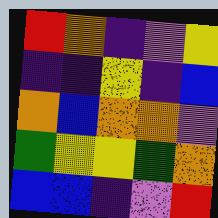[["red", "orange", "indigo", "violet", "yellow"], ["indigo", "indigo", "yellow", "indigo", "blue"], ["orange", "blue", "orange", "orange", "violet"], ["green", "yellow", "yellow", "green", "orange"], ["blue", "blue", "indigo", "violet", "red"]]